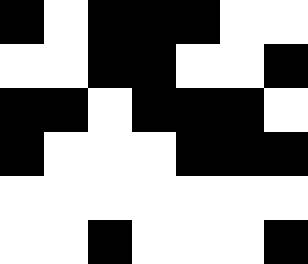[["black", "white", "black", "black", "black", "white", "white"], ["white", "white", "black", "black", "white", "white", "black"], ["black", "black", "white", "black", "black", "black", "white"], ["black", "white", "white", "white", "black", "black", "black"], ["white", "white", "white", "white", "white", "white", "white"], ["white", "white", "black", "white", "white", "white", "black"]]